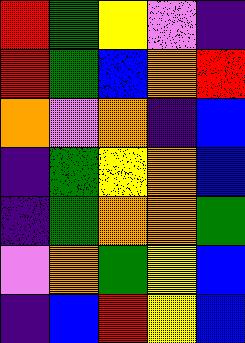[["red", "green", "yellow", "violet", "indigo"], ["red", "green", "blue", "orange", "red"], ["orange", "violet", "orange", "indigo", "blue"], ["indigo", "green", "yellow", "orange", "blue"], ["indigo", "green", "orange", "orange", "green"], ["violet", "orange", "green", "yellow", "blue"], ["indigo", "blue", "red", "yellow", "blue"]]